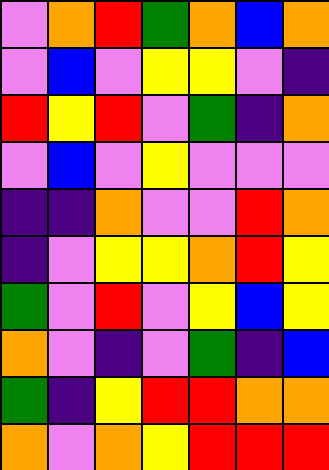[["violet", "orange", "red", "green", "orange", "blue", "orange"], ["violet", "blue", "violet", "yellow", "yellow", "violet", "indigo"], ["red", "yellow", "red", "violet", "green", "indigo", "orange"], ["violet", "blue", "violet", "yellow", "violet", "violet", "violet"], ["indigo", "indigo", "orange", "violet", "violet", "red", "orange"], ["indigo", "violet", "yellow", "yellow", "orange", "red", "yellow"], ["green", "violet", "red", "violet", "yellow", "blue", "yellow"], ["orange", "violet", "indigo", "violet", "green", "indigo", "blue"], ["green", "indigo", "yellow", "red", "red", "orange", "orange"], ["orange", "violet", "orange", "yellow", "red", "red", "red"]]